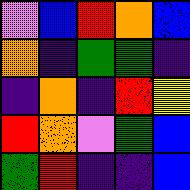[["violet", "blue", "red", "orange", "blue"], ["orange", "indigo", "green", "green", "indigo"], ["indigo", "orange", "indigo", "red", "yellow"], ["red", "orange", "violet", "green", "blue"], ["green", "red", "indigo", "indigo", "blue"]]